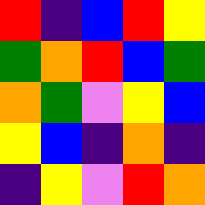[["red", "indigo", "blue", "red", "yellow"], ["green", "orange", "red", "blue", "green"], ["orange", "green", "violet", "yellow", "blue"], ["yellow", "blue", "indigo", "orange", "indigo"], ["indigo", "yellow", "violet", "red", "orange"]]